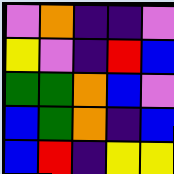[["violet", "orange", "indigo", "indigo", "violet"], ["yellow", "violet", "indigo", "red", "blue"], ["green", "green", "orange", "blue", "violet"], ["blue", "green", "orange", "indigo", "blue"], ["blue", "red", "indigo", "yellow", "yellow"]]